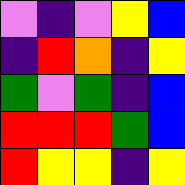[["violet", "indigo", "violet", "yellow", "blue"], ["indigo", "red", "orange", "indigo", "yellow"], ["green", "violet", "green", "indigo", "blue"], ["red", "red", "red", "green", "blue"], ["red", "yellow", "yellow", "indigo", "yellow"]]